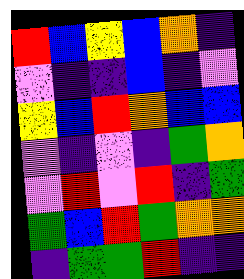[["red", "blue", "yellow", "blue", "orange", "indigo"], ["violet", "indigo", "indigo", "blue", "indigo", "violet"], ["yellow", "blue", "red", "orange", "blue", "blue"], ["violet", "indigo", "violet", "indigo", "green", "orange"], ["violet", "red", "violet", "red", "indigo", "green"], ["green", "blue", "red", "green", "orange", "orange"], ["indigo", "green", "green", "red", "indigo", "indigo"]]